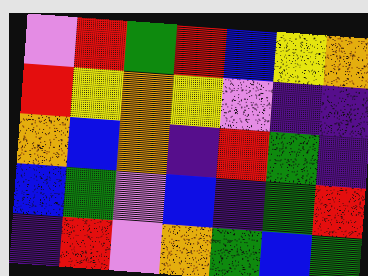[["violet", "red", "green", "red", "blue", "yellow", "orange"], ["red", "yellow", "orange", "yellow", "violet", "indigo", "indigo"], ["orange", "blue", "orange", "indigo", "red", "green", "indigo"], ["blue", "green", "violet", "blue", "indigo", "green", "red"], ["indigo", "red", "violet", "orange", "green", "blue", "green"]]